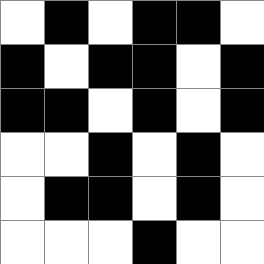[["white", "black", "white", "black", "black", "white"], ["black", "white", "black", "black", "white", "black"], ["black", "black", "white", "black", "white", "black"], ["white", "white", "black", "white", "black", "white"], ["white", "black", "black", "white", "black", "white"], ["white", "white", "white", "black", "white", "white"]]